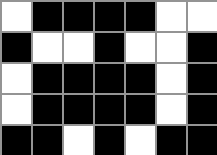[["white", "black", "black", "black", "black", "white", "white"], ["black", "white", "white", "black", "white", "white", "black"], ["white", "black", "black", "black", "black", "white", "black"], ["white", "black", "black", "black", "black", "white", "black"], ["black", "black", "white", "black", "white", "black", "black"]]